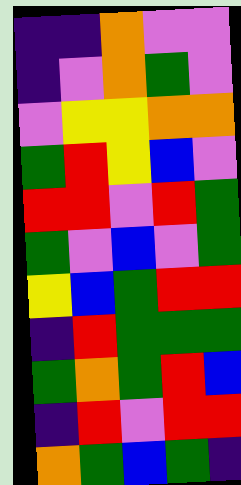[["indigo", "indigo", "orange", "violet", "violet"], ["indigo", "violet", "orange", "green", "violet"], ["violet", "yellow", "yellow", "orange", "orange"], ["green", "red", "yellow", "blue", "violet"], ["red", "red", "violet", "red", "green"], ["green", "violet", "blue", "violet", "green"], ["yellow", "blue", "green", "red", "red"], ["indigo", "red", "green", "green", "green"], ["green", "orange", "green", "red", "blue"], ["indigo", "red", "violet", "red", "red"], ["orange", "green", "blue", "green", "indigo"]]